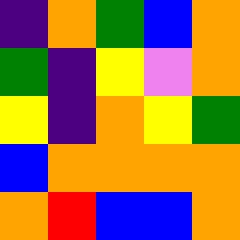[["indigo", "orange", "green", "blue", "orange"], ["green", "indigo", "yellow", "violet", "orange"], ["yellow", "indigo", "orange", "yellow", "green"], ["blue", "orange", "orange", "orange", "orange"], ["orange", "red", "blue", "blue", "orange"]]